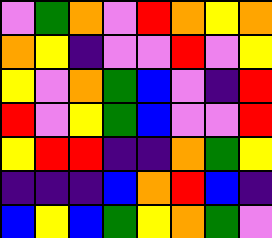[["violet", "green", "orange", "violet", "red", "orange", "yellow", "orange"], ["orange", "yellow", "indigo", "violet", "violet", "red", "violet", "yellow"], ["yellow", "violet", "orange", "green", "blue", "violet", "indigo", "red"], ["red", "violet", "yellow", "green", "blue", "violet", "violet", "red"], ["yellow", "red", "red", "indigo", "indigo", "orange", "green", "yellow"], ["indigo", "indigo", "indigo", "blue", "orange", "red", "blue", "indigo"], ["blue", "yellow", "blue", "green", "yellow", "orange", "green", "violet"]]